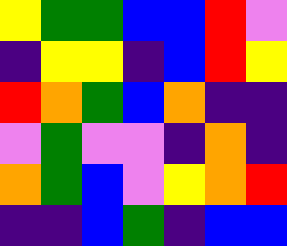[["yellow", "green", "green", "blue", "blue", "red", "violet"], ["indigo", "yellow", "yellow", "indigo", "blue", "red", "yellow"], ["red", "orange", "green", "blue", "orange", "indigo", "indigo"], ["violet", "green", "violet", "violet", "indigo", "orange", "indigo"], ["orange", "green", "blue", "violet", "yellow", "orange", "red"], ["indigo", "indigo", "blue", "green", "indigo", "blue", "blue"]]